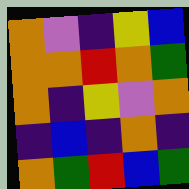[["orange", "violet", "indigo", "yellow", "blue"], ["orange", "orange", "red", "orange", "green"], ["orange", "indigo", "yellow", "violet", "orange"], ["indigo", "blue", "indigo", "orange", "indigo"], ["orange", "green", "red", "blue", "green"]]